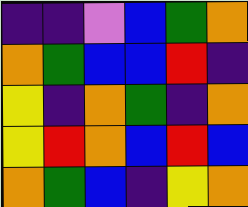[["indigo", "indigo", "violet", "blue", "green", "orange"], ["orange", "green", "blue", "blue", "red", "indigo"], ["yellow", "indigo", "orange", "green", "indigo", "orange"], ["yellow", "red", "orange", "blue", "red", "blue"], ["orange", "green", "blue", "indigo", "yellow", "orange"]]